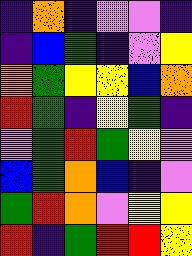[["indigo", "orange", "indigo", "violet", "violet", "indigo"], ["indigo", "blue", "green", "indigo", "violet", "yellow"], ["orange", "green", "yellow", "yellow", "blue", "orange"], ["red", "green", "indigo", "yellow", "green", "indigo"], ["violet", "green", "red", "green", "yellow", "violet"], ["blue", "green", "orange", "blue", "indigo", "violet"], ["green", "red", "orange", "violet", "yellow", "yellow"], ["red", "indigo", "green", "red", "red", "yellow"]]